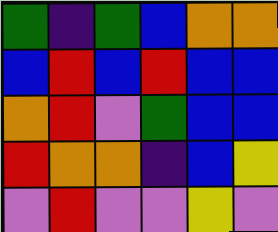[["green", "indigo", "green", "blue", "orange", "orange"], ["blue", "red", "blue", "red", "blue", "blue"], ["orange", "red", "violet", "green", "blue", "blue"], ["red", "orange", "orange", "indigo", "blue", "yellow"], ["violet", "red", "violet", "violet", "yellow", "violet"]]